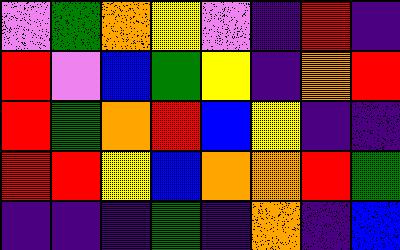[["violet", "green", "orange", "yellow", "violet", "indigo", "red", "indigo"], ["red", "violet", "blue", "green", "yellow", "indigo", "orange", "red"], ["red", "green", "orange", "red", "blue", "yellow", "indigo", "indigo"], ["red", "red", "yellow", "blue", "orange", "orange", "red", "green"], ["indigo", "indigo", "indigo", "green", "indigo", "orange", "indigo", "blue"]]